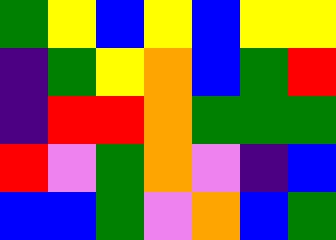[["green", "yellow", "blue", "yellow", "blue", "yellow", "yellow"], ["indigo", "green", "yellow", "orange", "blue", "green", "red"], ["indigo", "red", "red", "orange", "green", "green", "green"], ["red", "violet", "green", "orange", "violet", "indigo", "blue"], ["blue", "blue", "green", "violet", "orange", "blue", "green"]]